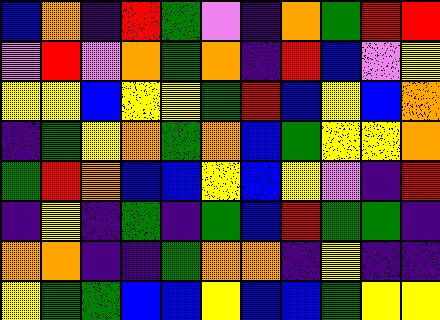[["blue", "orange", "indigo", "red", "green", "violet", "indigo", "orange", "green", "red", "red"], ["violet", "red", "violet", "orange", "green", "orange", "indigo", "red", "blue", "violet", "yellow"], ["yellow", "yellow", "blue", "yellow", "yellow", "green", "red", "blue", "yellow", "blue", "orange"], ["indigo", "green", "yellow", "orange", "green", "orange", "blue", "green", "yellow", "yellow", "orange"], ["green", "red", "orange", "blue", "blue", "yellow", "blue", "yellow", "violet", "indigo", "red"], ["indigo", "yellow", "indigo", "green", "indigo", "green", "blue", "red", "green", "green", "indigo"], ["orange", "orange", "indigo", "indigo", "green", "orange", "orange", "indigo", "yellow", "indigo", "indigo"], ["yellow", "green", "green", "blue", "blue", "yellow", "blue", "blue", "green", "yellow", "yellow"]]